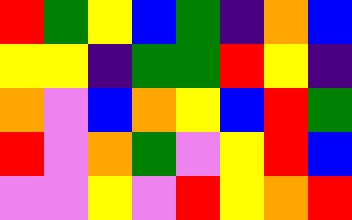[["red", "green", "yellow", "blue", "green", "indigo", "orange", "blue"], ["yellow", "yellow", "indigo", "green", "green", "red", "yellow", "indigo"], ["orange", "violet", "blue", "orange", "yellow", "blue", "red", "green"], ["red", "violet", "orange", "green", "violet", "yellow", "red", "blue"], ["violet", "violet", "yellow", "violet", "red", "yellow", "orange", "red"]]